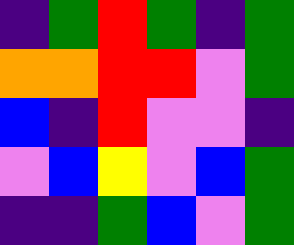[["indigo", "green", "red", "green", "indigo", "green"], ["orange", "orange", "red", "red", "violet", "green"], ["blue", "indigo", "red", "violet", "violet", "indigo"], ["violet", "blue", "yellow", "violet", "blue", "green"], ["indigo", "indigo", "green", "blue", "violet", "green"]]